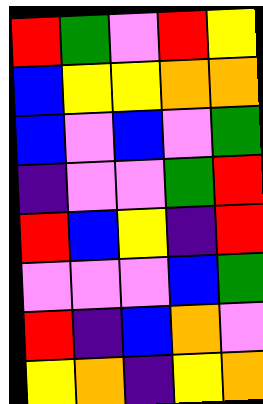[["red", "green", "violet", "red", "yellow"], ["blue", "yellow", "yellow", "orange", "orange"], ["blue", "violet", "blue", "violet", "green"], ["indigo", "violet", "violet", "green", "red"], ["red", "blue", "yellow", "indigo", "red"], ["violet", "violet", "violet", "blue", "green"], ["red", "indigo", "blue", "orange", "violet"], ["yellow", "orange", "indigo", "yellow", "orange"]]